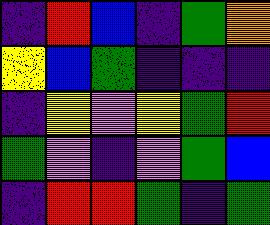[["indigo", "red", "blue", "indigo", "green", "orange"], ["yellow", "blue", "green", "indigo", "indigo", "indigo"], ["indigo", "yellow", "violet", "yellow", "green", "red"], ["green", "violet", "indigo", "violet", "green", "blue"], ["indigo", "red", "red", "green", "indigo", "green"]]